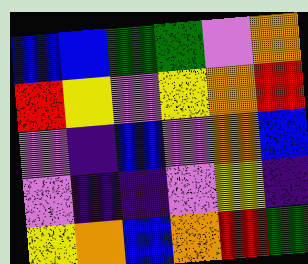[["blue", "blue", "green", "green", "violet", "orange"], ["red", "yellow", "violet", "yellow", "orange", "red"], ["violet", "indigo", "blue", "violet", "orange", "blue"], ["violet", "indigo", "indigo", "violet", "yellow", "indigo"], ["yellow", "orange", "blue", "orange", "red", "green"]]